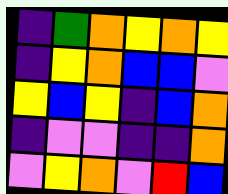[["indigo", "green", "orange", "yellow", "orange", "yellow"], ["indigo", "yellow", "orange", "blue", "blue", "violet"], ["yellow", "blue", "yellow", "indigo", "blue", "orange"], ["indigo", "violet", "violet", "indigo", "indigo", "orange"], ["violet", "yellow", "orange", "violet", "red", "blue"]]